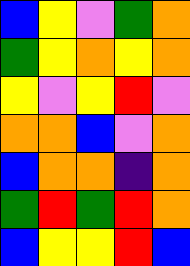[["blue", "yellow", "violet", "green", "orange"], ["green", "yellow", "orange", "yellow", "orange"], ["yellow", "violet", "yellow", "red", "violet"], ["orange", "orange", "blue", "violet", "orange"], ["blue", "orange", "orange", "indigo", "orange"], ["green", "red", "green", "red", "orange"], ["blue", "yellow", "yellow", "red", "blue"]]